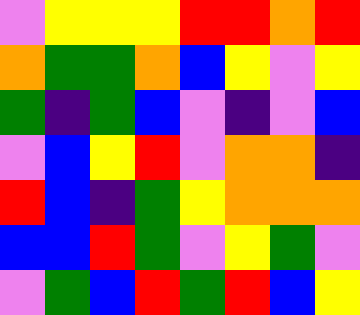[["violet", "yellow", "yellow", "yellow", "red", "red", "orange", "red"], ["orange", "green", "green", "orange", "blue", "yellow", "violet", "yellow"], ["green", "indigo", "green", "blue", "violet", "indigo", "violet", "blue"], ["violet", "blue", "yellow", "red", "violet", "orange", "orange", "indigo"], ["red", "blue", "indigo", "green", "yellow", "orange", "orange", "orange"], ["blue", "blue", "red", "green", "violet", "yellow", "green", "violet"], ["violet", "green", "blue", "red", "green", "red", "blue", "yellow"]]